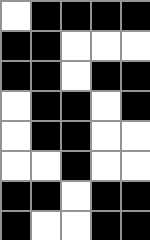[["white", "black", "black", "black", "black"], ["black", "black", "white", "white", "white"], ["black", "black", "white", "black", "black"], ["white", "black", "black", "white", "black"], ["white", "black", "black", "white", "white"], ["white", "white", "black", "white", "white"], ["black", "black", "white", "black", "black"], ["black", "white", "white", "black", "black"]]